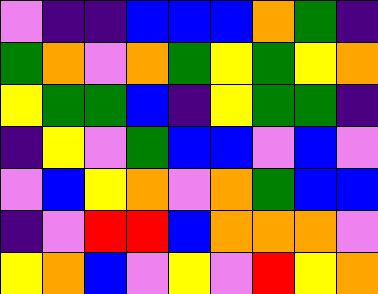[["violet", "indigo", "indigo", "blue", "blue", "blue", "orange", "green", "indigo"], ["green", "orange", "violet", "orange", "green", "yellow", "green", "yellow", "orange"], ["yellow", "green", "green", "blue", "indigo", "yellow", "green", "green", "indigo"], ["indigo", "yellow", "violet", "green", "blue", "blue", "violet", "blue", "violet"], ["violet", "blue", "yellow", "orange", "violet", "orange", "green", "blue", "blue"], ["indigo", "violet", "red", "red", "blue", "orange", "orange", "orange", "violet"], ["yellow", "orange", "blue", "violet", "yellow", "violet", "red", "yellow", "orange"]]